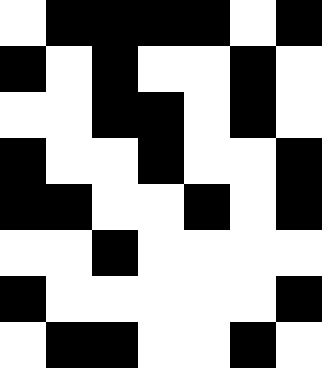[["white", "black", "black", "black", "black", "white", "black"], ["black", "white", "black", "white", "white", "black", "white"], ["white", "white", "black", "black", "white", "black", "white"], ["black", "white", "white", "black", "white", "white", "black"], ["black", "black", "white", "white", "black", "white", "black"], ["white", "white", "black", "white", "white", "white", "white"], ["black", "white", "white", "white", "white", "white", "black"], ["white", "black", "black", "white", "white", "black", "white"]]